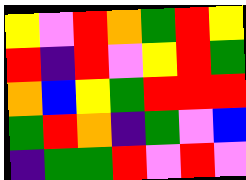[["yellow", "violet", "red", "orange", "green", "red", "yellow"], ["red", "indigo", "red", "violet", "yellow", "red", "green"], ["orange", "blue", "yellow", "green", "red", "red", "red"], ["green", "red", "orange", "indigo", "green", "violet", "blue"], ["indigo", "green", "green", "red", "violet", "red", "violet"]]